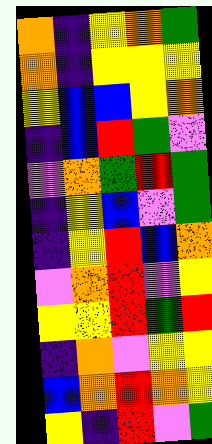[["orange", "indigo", "yellow", "orange", "green"], ["orange", "indigo", "yellow", "yellow", "yellow"], ["yellow", "blue", "blue", "yellow", "orange"], ["indigo", "blue", "red", "green", "violet"], ["violet", "orange", "green", "red", "green"], ["indigo", "yellow", "blue", "violet", "green"], ["indigo", "yellow", "red", "blue", "orange"], ["violet", "orange", "red", "violet", "yellow"], ["yellow", "yellow", "red", "green", "red"], ["indigo", "orange", "violet", "yellow", "yellow"], ["blue", "orange", "red", "orange", "yellow"], ["yellow", "indigo", "red", "violet", "green"]]